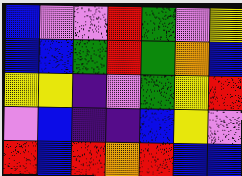[["blue", "violet", "violet", "red", "green", "violet", "yellow"], ["blue", "blue", "green", "red", "green", "orange", "blue"], ["yellow", "yellow", "indigo", "violet", "green", "yellow", "red"], ["violet", "blue", "indigo", "indigo", "blue", "yellow", "violet"], ["red", "blue", "red", "orange", "red", "blue", "blue"]]